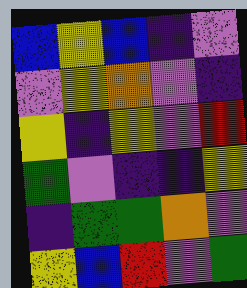[["blue", "yellow", "blue", "indigo", "violet"], ["violet", "yellow", "orange", "violet", "indigo"], ["yellow", "indigo", "yellow", "violet", "red"], ["green", "violet", "indigo", "indigo", "yellow"], ["indigo", "green", "green", "orange", "violet"], ["yellow", "blue", "red", "violet", "green"]]